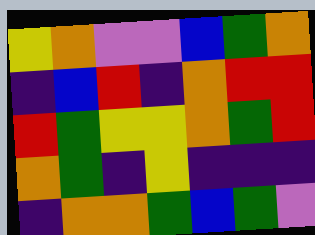[["yellow", "orange", "violet", "violet", "blue", "green", "orange"], ["indigo", "blue", "red", "indigo", "orange", "red", "red"], ["red", "green", "yellow", "yellow", "orange", "green", "red"], ["orange", "green", "indigo", "yellow", "indigo", "indigo", "indigo"], ["indigo", "orange", "orange", "green", "blue", "green", "violet"]]